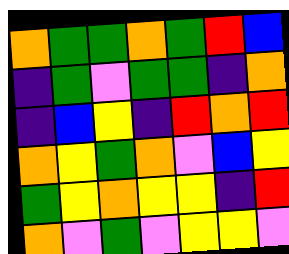[["orange", "green", "green", "orange", "green", "red", "blue"], ["indigo", "green", "violet", "green", "green", "indigo", "orange"], ["indigo", "blue", "yellow", "indigo", "red", "orange", "red"], ["orange", "yellow", "green", "orange", "violet", "blue", "yellow"], ["green", "yellow", "orange", "yellow", "yellow", "indigo", "red"], ["orange", "violet", "green", "violet", "yellow", "yellow", "violet"]]